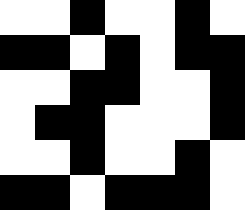[["white", "white", "black", "white", "white", "black", "white"], ["black", "black", "white", "black", "white", "black", "black"], ["white", "white", "black", "black", "white", "white", "black"], ["white", "black", "black", "white", "white", "white", "black"], ["white", "white", "black", "white", "white", "black", "white"], ["black", "black", "white", "black", "black", "black", "white"]]